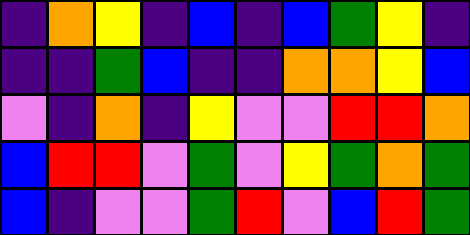[["indigo", "orange", "yellow", "indigo", "blue", "indigo", "blue", "green", "yellow", "indigo"], ["indigo", "indigo", "green", "blue", "indigo", "indigo", "orange", "orange", "yellow", "blue"], ["violet", "indigo", "orange", "indigo", "yellow", "violet", "violet", "red", "red", "orange"], ["blue", "red", "red", "violet", "green", "violet", "yellow", "green", "orange", "green"], ["blue", "indigo", "violet", "violet", "green", "red", "violet", "blue", "red", "green"]]